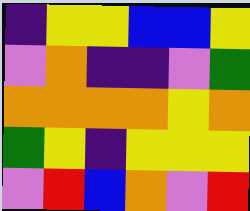[["indigo", "yellow", "yellow", "blue", "blue", "yellow"], ["violet", "orange", "indigo", "indigo", "violet", "green"], ["orange", "orange", "orange", "orange", "yellow", "orange"], ["green", "yellow", "indigo", "yellow", "yellow", "yellow"], ["violet", "red", "blue", "orange", "violet", "red"]]